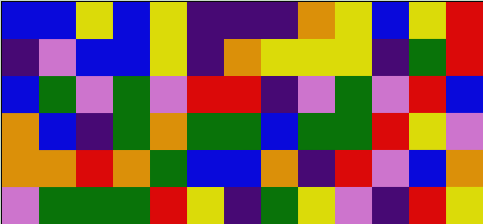[["blue", "blue", "yellow", "blue", "yellow", "indigo", "indigo", "indigo", "orange", "yellow", "blue", "yellow", "red"], ["indigo", "violet", "blue", "blue", "yellow", "indigo", "orange", "yellow", "yellow", "yellow", "indigo", "green", "red"], ["blue", "green", "violet", "green", "violet", "red", "red", "indigo", "violet", "green", "violet", "red", "blue"], ["orange", "blue", "indigo", "green", "orange", "green", "green", "blue", "green", "green", "red", "yellow", "violet"], ["orange", "orange", "red", "orange", "green", "blue", "blue", "orange", "indigo", "red", "violet", "blue", "orange"], ["violet", "green", "green", "green", "red", "yellow", "indigo", "green", "yellow", "violet", "indigo", "red", "yellow"]]